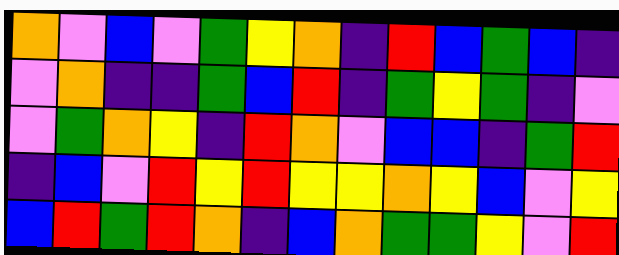[["orange", "violet", "blue", "violet", "green", "yellow", "orange", "indigo", "red", "blue", "green", "blue", "indigo"], ["violet", "orange", "indigo", "indigo", "green", "blue", "red", "indigo", "green", "yellow", "green", "indigo", "violet"], ["violet", "green", "orange", "yellow", "indigo", "red", "orange", "violet", "blue", "blue", "indigo", "green", "red"], ["indigo", "blue", "violet", "red", "yellow", "red", "yellow", "yellow", "orange", "yellow", "blue", "violet", "yellow"], ["blue", "red", "green", "red", "orange", "indigo", "blue", "orange", "green", "green", "yellow", "violet", "red"]]